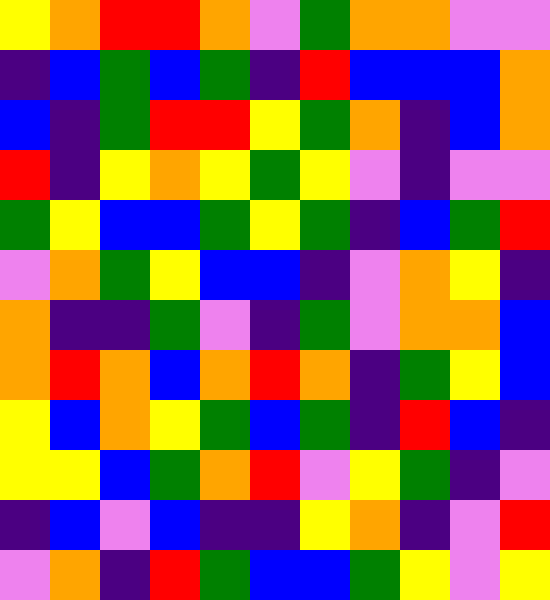[["yellow", "orange", "red", "red", "orange", "violet", "green", "orange", "orange", "violet", "violet"], ["indigo", "blue", "green", "blue", "green", "indigo", "red", "blue", "blue", "blue", "orange"], ["blue", "indigo", "green", "red", "red", "yellow", "green", "orange", "indigo", "blue", "orange"], ["red", "indigo", "yellow", "orange", "yellow", "green", "yellow", "violet", "indigo", "violet", "violet"], ["green", "yellow", "blue", "blue", "green", "yellow", "green", "indigo", "blue", "green", "red"], ["violet", "orange", "green", "yellow", "blue", "blue", "indigo", "violet", "orange", "yellow", "indigo"], ["orange", "indigo", "indigo", "green", "violet", "indigo", "green", "violet", "orange", "orange", "blue"], ["orange", "red", "orange", "blue", "orange", "red", "orange", "indigo", "green", "yellow", "blue"], ["yellow", "blue", "orange", "yellow", "green", "blue", "green", "indigo", "red", "blue", "indigo"], ["yellow", "yellow", "blue", "green", "orange", "red", "violet", "yellow", "green", "indigo", "violet"], ["indigo", "blue", "violet", "blue", "indigo", "indigo", "yellow", "orange", "indigo", "violet", "red"], ["violet", "orange", "indigo", "red", "green", "blue", "blue", "green", "yellow", "violet", "yellow"]]